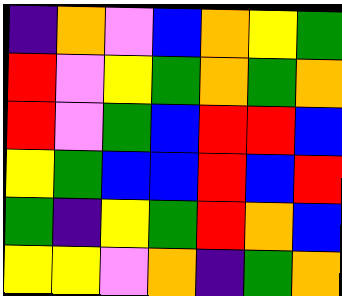[["indigo", "orange", "violet", "blue", "orange", "yellow", "green"], ["red", "violet", "yellow", "green", "orange", "green", "orange"], ["red", "violet", "green", "blue", "red", "red", "blue"], ["yellow", "green", "blue", "blue", "red", "blue", "red"], ["green", "indigo", "yellow", "green", "red", "orange", "blue"], ["yellow", "yellow", "violet", "orange", "indigo", "green", "orange"]]